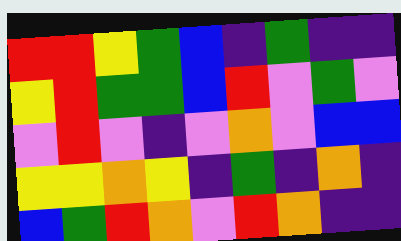[["red", "red", "yellow", "green", "blue", "indigo", "green", "indigo", "indigo"], ["yellow", "red", "green", "green", "blue", "red", "violet", "green", "violet"], ["violet", "red", "violet", "indigo", "violet", "orange", "violet", "blue", "blue"], ["yellow", "yellow", "orange", "yellow", "indigo", "green", "indigo", "orange", "indigo"], ["blue", "green", "red", "orange", "violet", "red", "orange", "indigo", "indigo"]]